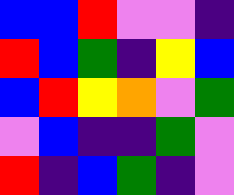[["blue", "blue", "red", "violet", "violet", "indigo"], ["red", "blue", "green", "indigo", "yellow", "blue"], ["blue", "red", "yellow", "orange", "violet", "green"], ["violet", "blue", "indigo", "indigo", "green", "violet"], ["red", "indigo", "blue", "green", "indigo", "violet"]]